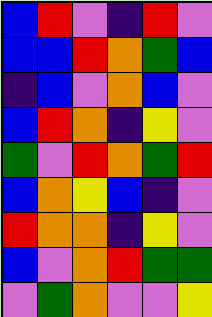[["blue", "red", "violet", "indigo", "red", "violet"], ["blue", "blue", "red", "orange", "green", "blue"], ["indigo", "blue", "violet", "orange", "blue", "violet"], ["blue", "red", "orange", "indigo", "yellow", "violet"], ["green", "violet", "red", "orange", "green", "red"], ["blue", "orange", "yellow", "blue", "indigo", "violet"], ["red", "orange", "orange", "indigo", "yellow", "violet"], ["blue", "violet", "orange", "red", "green", "green"], ["violet", "green", "orange", "violet", "violet", "yellow"]]